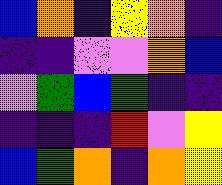[["blue", "orange", "indigo", "yellow", "orange", "indigo"], ["indigo", "indigo", "violet", "violet", "orange", "blue"], ["violet", "green", "blue", "green", "indigo", "indigo"], ["indigo", "indigo", "indigo", "red", "violet", "yellow"], ["blue", "green", "orange", "indigo", "orange", "yellow"]]